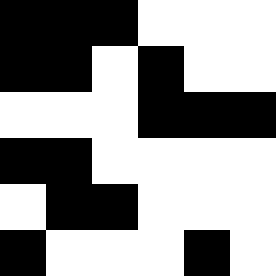[["black", "black", "black", "white", "white", "white"], ["black", "black", "white", "black", "white", "white"], ["white", "white", "white", "black", "black", "black"], ["black", "black", "white", "white", "white", "white"], ["white", "black", "black", "white", "white", "white"], ["black", "white", "white", "white", "black", "white"]]